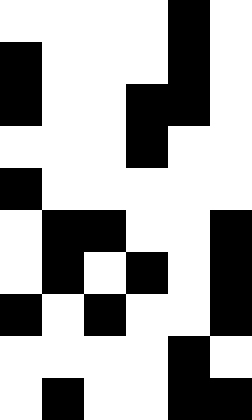[["white", "white", "white", "white", "black", "white"], ["black", "white", "white", "white", "black", "white"], ["black", "white", "white", "black", "black", "white"], ["white", "white", "white", "black", "white", "white"], ["black", "white", "white", "white", "white", "white"], ["white", "black", "black", "white", "white", "black"], ["white", "black", "white", "black", "white", "black"], ["black", "white", "black", "white", "white", "black"], ["white", "white", "white", "white", "black", "white"], ["white", "black", "white", "white", "black", "black"]]